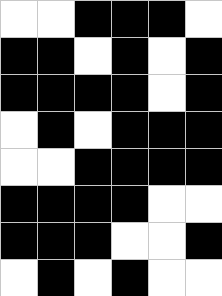[["white", "white", "black", "black", "black", "white"], ["black", "black", "white", "black", "white", "black"], ["black", "black", "black", "black", "white", "black"], ["white", "black", "white", "black", "black", "black"], ["white", "white", "black", "black", "black", "black"], ["black", "black", "black", "black", "white", "white"], ["black", "black", "black", "white", "white", "black"], ["white", "black", "white", "black", "white", "white"]]